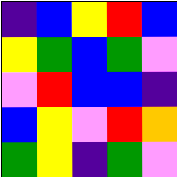[["indigo", "blue", "yellow", "red", "blue"], ["yellow", "green", "blue", "green", "violet"], ["violet", "red", "blue", "blue", "indigo"], ["blue", "yellow", "violet", "red", "orange"], ["green", "yellow", "indigo", "green", "violet"]]